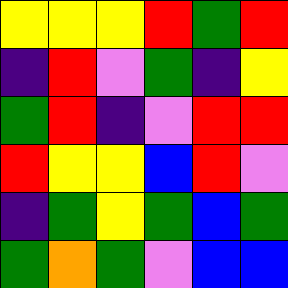[["yellow", "yellow", "yellow", "red", "green", "red"], ["indigo", "red", "violet", "green", "indigo", "yellow"], ["green", "red", "indigo", "violet", "red", "red"], ["red", "yellow", "yellow", "blue", "red", "violet"], ["indigo", "green", "yellow", "green", "blue", "green"], ["green", "orange", "green", "violet", "blue", "blue"]]